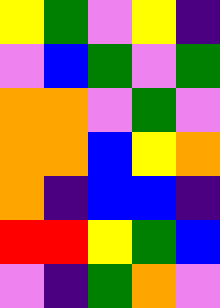[["yellow", "green", "violet", "yellow", "indigo"], ["violet", "blue", "green", "violet", "green"], ["orange", "orange", "violet", "green", "violet"], ["orange", "orange", "blue", "yellow", "orange"], ["orange", "indigo", "blue", "blue", "indigo"], ["red", "red", "yellow", "green", "blue"], ["violet", "indigo", "green", "orange", "violet"]]